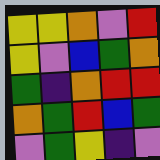[["yellow", "yellow", "orange", "violet", "red"], ["yellow", "violet", "blue", "green", "orange"], ["green", "indigo", "orange", "red", "red"], ["orange", "green", "red", "blue", "green"], ["violet", "green", "yellow", "indigo", "violet"]]